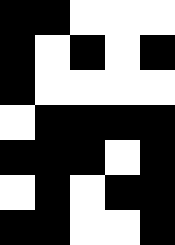[["black", "black", "white", "white", "white"], ["black", "white", "black", "white", "black"], ["black", "white", "white", "white", "white"], ["white", "black", "black", "black", "black"], ["black", "black", "black", "white", "black"], ["white", "black", "white", "black", "black"], ["black", "black", "white", "white", "black"]]